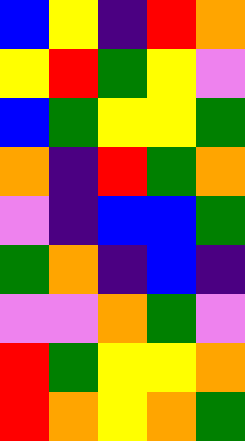[["blue", "yellow", "indigo", "red", "orange"], ["yellow", "red", "green", "yellow", "violet"], ["blue", "green", "yellow", "yellow", "green"], ["orange", "indigo", "red", "green", "orange"], ["violet", "indigo", "blue", "blue", "green"], ["green", "orange", "indigo", "blue", "indigo"], ["violet", "violet", "orange", "green", "violet"], ["red", "green", "yellow", "yellow", "orange"], ["red", "orange", "yellow", "orange", "green"]]